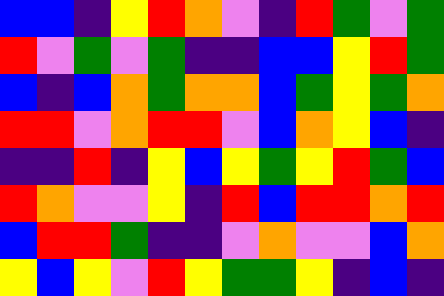[["blue", "blue", "indigo", "yellow", "red", "orange", "violet", "indigo", "red", "green", "violet", "green"], ["red", "violet", "green", "violet", "green", "indigo", "indigo", "blue", "blue", "yellow", "red", "green"], ["blue", "indigo", "blue", "orange", "green", "orange", "orange", "blue", "green", "yellow", "green", "orange"], ["red", "red", "violet", "orange", "red", "red", "violet", "blue", "orange", "yellow", "blue", "indigo"], ["indigo", "indigo", "red", "indigo", "yellow", "blue", "yellow", "green", "yellow", "red", "green", "blue"], ["red", "orange", "violet", "violet", "yellow", "indigo", "red", "blue", "red", "red", "orange", "red"], ["blue", "red", "red", "green", "indigo", "indigo", "violet", "orange", "violet", "violet", "blue", "orange"], ["yellow", "blue", "yellow", "violet", "red", "yellow", "green", "green", "yellow", "indigo", "blue", "indigo"]]